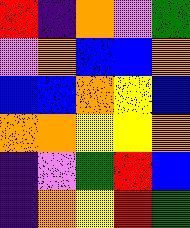[["red", "indigo", "orange", "violet", "green"], ["violet", "orange", "blue", "blue", "orange"], ["blue", "blue", "orange", "yellow", "blue"], ["orange", "orange", "yellow", "yellow", "orange"], ["indigo", "violet", "green", "red", "blue"], ["indigo", "orange", "yellow", "red", "green"]]